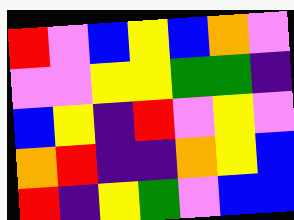[["red", "violet", "blue", "yellow", "blue", "orange", "violet"], ["violet", "violet", "yellow", "yellow", "green", "green", "indigo"], ["blue", "yellow", "indigo", "red", "violet", "yellow", "violet"], ["orange", "red", "indigo", "indigo", "orange", "yellow", "blue"], ["red", "indigo", "yellow", "green", "violet", "blue", "blue"]]